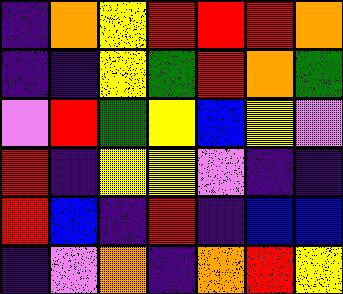[["indigo", "orange", "yellow", "red", "red", "red", "orange"], ["indigo", "indigo", "yellow", "green", "red", "orange", "green"], ["violet", "red", "green", "yellow", "blue", "yellow", "violet"], ["red", "indigo", "yellow", "yellow", "violet", "indigo", "indigo"], ["red", "blue", "indigo", "red", "indigo", "blue", "blue"], ["indigo", "violet", "orange", "indigo", "orange", "red", "yellow"]]